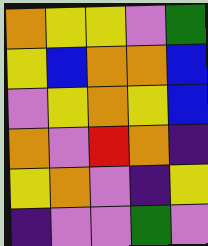[["orange", "yellow", "yellow", "violet", "green"], ["yellow", "blue", "orange", "orange", "blue"], ["violet", "yellow", "orange", "yellow", "blue"], ["orange", "violet", "red", "orange", "indigo"], ["yellow", "orange", "violet", "indigo", "yellow"], ["indigo", "violet", "violet", "green", "violet"]]